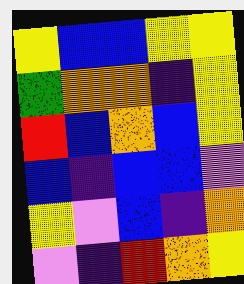[["yellow", "blue", "blue", "yellow", "yellow"], ["green", "orange", "orange", "indigo", "yellow"], ["red", "blue", "orange", "blue", "yellow"], ["blue", "indigo", "blue", "blue", "violet"], ["yellow", "violet", "blue", "indigo", "orange"], ["violet", "indigo", "red", "orange", "yellow"]]